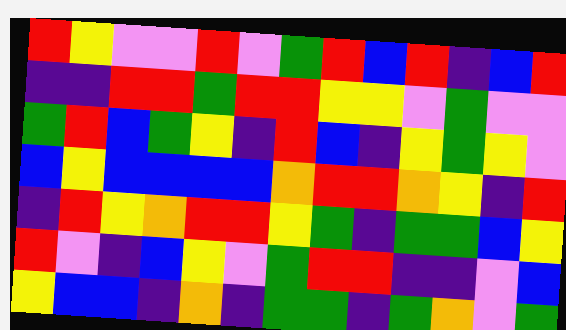[["red", "yellow", "violet", "violet", "red", "violet", "green", "red", "blue", "red", "indigo", "blue", "red"], ["indigo", "indigo", "red", "red", "green", "red", "red", "yellow", "yellow", "violet", "green", "violet", "violet"], ["green", "red", "blue", "green", "yellow", "indigo", "red", "blue", "indigo", "yellow", "green", "yellow", "violet"], ["blue", "yellow", "blue", "blue", "blue", "blue", "orange", "red", "red", "orange", "yellow", "indigo", "red"], ["indigo", "red", "yellow", "orange", "red", "red", "yellow", "green", "indigo", "green", "green", "blue", "yellow"], ["red", "violet", "indigo", "blue", "yellow", "violet", "green", "red", "red", "indigo", "indigo", "violet", "blue"], ["yellow", "blue", "blue", "indigo", "orange", "indigo", "green", "green", "indigo", "green", "orange", "violet", "green"]]